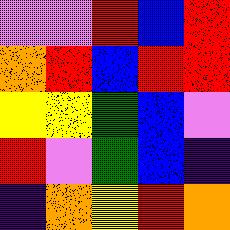[["violet", "violet", "red", "blue", "red"], ["orange", "red", "blue", "red", "red"], ["yellow", "yellow", "green", "blue", "violet"], ["red", "violet", "green", "blue", "indigo"], ["indigo", "orange", "yellow", "red", "orange"]]